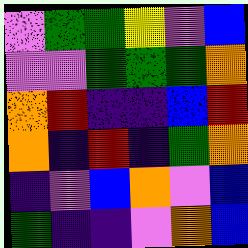[["violet", "green", "green", "yellow", "violet", "blue"], ["violet", "violet", "green", "green", "green", "orange"], ["orange", "red", "indigo", "indigo", "blue", "red"], ["orange", "indigo", "red", "indigo", "green", "orange"], ["indigo", "violet", "blue", "orange", "violet", "blue"], ["green", "indigo", "indigo", "violet", "orange", "blue"]]